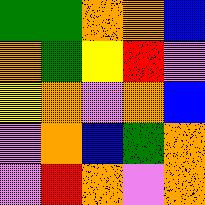[["green", "green", "orange", "orange", "blue"], ["orange", "green", "yellow", "red", "violet"], ["yellow", "orange", "violet", "orange", "blue"], ["violet", "orange", "blue", "green", "orange"], ["violet", "red", "orange", "violet", "orange"]]